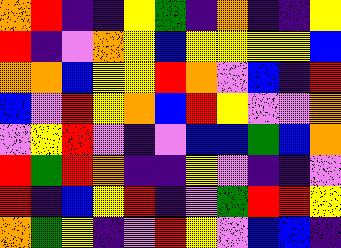[["orange", "red", "indigo", "indigo", "yellow", "green", "indigo", "orange", "indigo", "indigo", "yellow"], ["red", "indigo", "violet", "orange", "yellow", "blue", "yellow", "yellow", "yellow", "yellow", "blue"], ["orange", "orange", "blue", "yellow", "yellow", "red", "orange", "violet", "blue", "indigo", "red"], ["blue", "violet", "red", "yellow", "orange", "blue", "red", "yellow", "violet", "violet", "orange"], ["violet", "yellow", "red", "violet", "indigo", "violet", "blue", "blue", "green", "blue", "orange"], ["red", "green", "red", "orange", "indigo", "indigo", "yellow", "violet", "indigo", "indigo", "violet"], ["red", "indigo", "blue", "yellow", "red", "indigo", "violet", "green", "red", "red", "yellow"], ["orange", "green", "yellow", "indigo", "violet", "red", "yellow", "violet", "blue", "blue", "indigo"]]